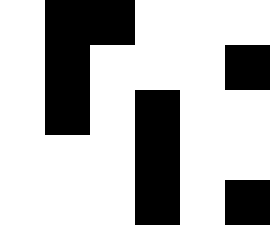[["white", "black", "black", "white", "white", "white"], ["white", "black", "white", "white", "white", "black"], ["white", "black", "white", "black", "white", "white"], ["white", "white", "white", "black", "white", "white"], ["white", "white", "white", "black", "white", "black"]]